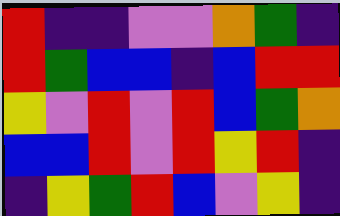[["red", "indigo", "indigo", "violet", "violet", "orange", "green", "indigo"], ["red", "green", "blue", "blue", "indigo", "blue", "red", "red"], ["yellow", "violet", "red", "violet", "red", "blue", "green", "orange"], ["blue", "blue", "red", "violet", "red", "yellow", "red", "indigo"], ["indigo", "yellow", "green", "red", "blue", "violet", "yellow", "indigo"]]